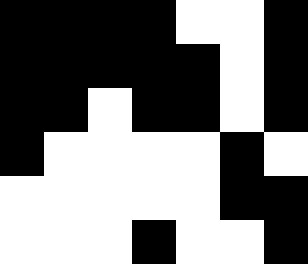[["black", "black", "black", "black", "white", "white", "black"], ["black", "black", "black", "black", "black", "white", "black"], ["black", "black", "white", "black", "black", "white", "black"], ["black", "white", "white", "white", "white", "black", "white"], ["white", "white", "white", "white", "white", "black", "black"], ["white", "white", "white", "black", "white", "white", "black"]]